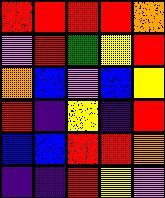[["red", "red", "red", "red", "orange"], ["violet", "red", "green", "yellow", "red"], ["orange", "blue", "violet", "blue", "yellow"], ["red", "indigo", "yellow", "indigo", "red"], ["blue", "blue", "red", "red", "orange"], ["indigo", "indigo", "red", "yellow", "violet"]]